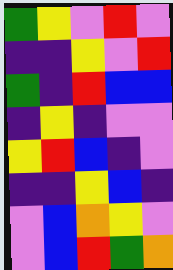[["green", "yellow", "violet", "red", "violet"], ["indigo", "indigo", "yellow", "violet", "red"], ["green", "indigo", "red", "blue", "blue"], ["indigo", "yellow", "indigo", "violet", "violet"], ["yellow", "red", "blue", "indigo", "violet"], ["indigo", "indigo", "yellow", "blue", "indigo"], ["violet", "blue", "orange", "yellow", "violet"], ["violet", "blue", "red", "green", "orange"]]